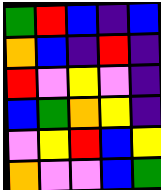[["green", "red", "blue", "indigo", "blue"], ["orange", "blue", "indigo", "red", "indigo"], ["red", "violet", "yellow", "violet", "indigo"], ["blue", "green", "orange", "yellow", "indigo"], ["violet", "yellow", "red", "blue", "yellow"], ["orange", "violet", "violet", "blue", "green"]]